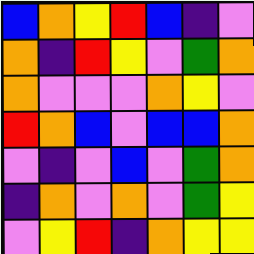[["blue", "orange", "yellow", "red", "blue", "indigo", "violet"], ["orange", "indigo", "red", "yellow", "violet", "green", "orange"], ["orange", "violet", "violet", "violet", "orange", "yellow", "violet"], ["red", "orange", "blue", "violet", "blue", "blue", "orange"], ["violet", "indigo", "violet", "blue", "violet", "green", "orange"], ["indigo", "orange", "violet", "orange", "violet", "green", "yellow"], ["violet", "yellow", "red", "indigo", "orange", "yellow", "yellow"]]